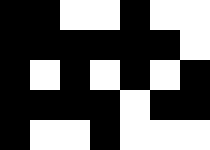[["black", "black", "white", "white", "black", "white", "white"], ["black", "black", "black", "black", "black", "black", "white"], ["black", "white", "black", "white", "black", "white", "black"], ["black", "black", "black", "black", "white", "black", "black"], ["black", "white", "white", "black", "white", "white", "white"]]